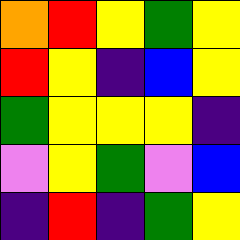[["orange", "red", "yellow", "green", "yellow"], ["red", "yellow", "indigo", "blue", "yellow"], ["green", "yellow", "yellow", "yellow", "indigo"], ["violet", "yellow", "green", "violet", "blue"], ["indigo", "red", "indigo", "green", "yellow"]]